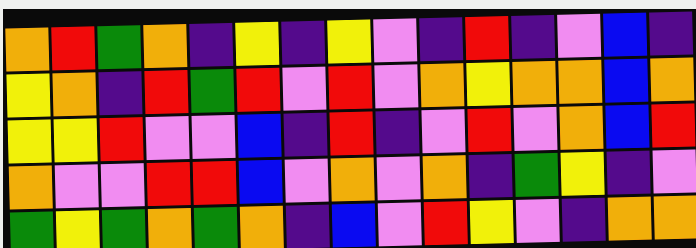[["orange", "red", "green", "orange", "indigo", "yellow", "indigo", "yellow", "violet", "indigo", "red", "indigo", "violet", "blue", "indigo"], ["yellow", "orange", "indigo", "red", "green", "red", "violet", "red", "violet", "orange", "yellow", "orange", "orange", "blue", "orange"], ["yellow", "yellow", "red", "violet", "violet", "blue", "indigo", "red", "indigo", "violet", "red", "violet", "orange", "blue", "red"], ["orange", "violet", "violet", "red", "red", "blue", "violet", "orange", "violet", "orange", "indigo", "green", "yellow", "indigo", "violet"], ["green", "yellow", "green", "orange", "green", "orange", "indigo", "blue", "violet", "red", "yellow", "violet", "indigo", "orange", "orange"]]